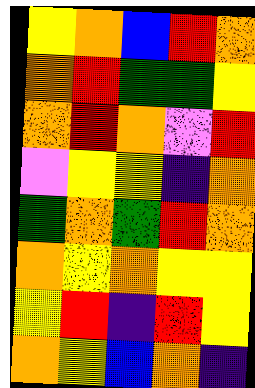[["yellow", "orange", "blue", "red", "orange"], ["orange", "red", "green", "green", "yellow"], ["orange", "red", "orange", "violet", "red"], ["violet", "yellow", "yellow", "indigo", "orange"], ["green", "orange", "green", "red", "orange"], ["orange", "yellow", "orange", "yellow", "yellow"], ["yellow", "red", "indigo", "red", "yellow"], ["orange", "yellow", "blue", "orange", "indigo"]]